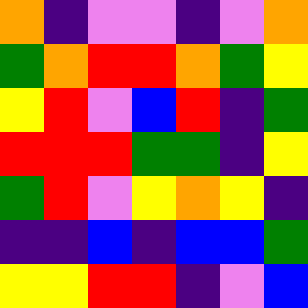[["orange", "indigo", "violet", "violet", "indigo", "violet", "orange"], ["green", "orange", "red", "red", "orange", "green", "yellow"], ["yellow", "red", "violet", "blue", "red", "indigo", "green"], ["red", "red", "red", "green", "green", "indigo", "yellow"], ["green", "red", "violet", "yellow", "orange", "yellow", "indigo"], ["indigo", "indigo", "blue", "indigo", "blue", "blue", "green"], ["yellow", "yellow", "red", "red", "indigo", "violet", "blue"]]